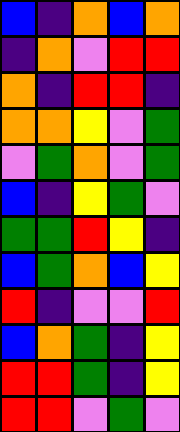[["blue", "indigo", "orange", "blue", "orange"], ["indigo", "orange", "violet", "red", "red"], ["orange", "indigo", "red", "red", "indigo"], ["orange", "orange", "yellow", "violet", "green"], ["violet", "green", "orange", "violet", "green"], ["blue", "indigo", "yellow", "green", "violet"], ["green", "green", "red", "yellow", "indigo"], ["blue", "green", "orange", "blue", "yellow"], ["red", "indigo", "violet", "violet", "red"], ["blue", "orange", "green", "indigo", "yellow"], ["red", "red", "green", "indigo", "yellow"], ["red", "red", "violet", "green", "violet"]]